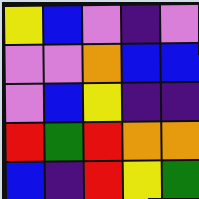[["yellow", "blue", "violet", "indigo", "violet"], ["violet", "violet", "orange", "blue", "blue"], ["violet", "blue", "yellow", "indigo", "indigo"], ["red", "green", "red", "orange", "orange"], ["blue", "indigo", "red", "yellow", "green"]]